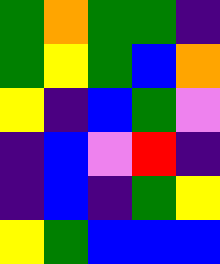[["green", "orange", "green", "green", "indigo"], ["green", "yellow", "green", "blue", "orange"], ["yellow", "indigo", "blue", "green", "violet"], ["indigo", "blue", "violet", "red", "indigo"], ["indigo", "blue", "indigo", "green", "yellow"], ["yellow", "green", "blue", "blue", "blue"]]